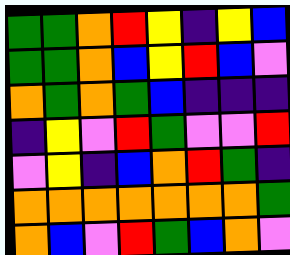[["green", "green", "orange", "red", "yellow", "indigo", "yellow", "blue"], ["green", "green", "orange", "blue", "yellow", "red", "blue", "violet"], ["orange", "green", "orange", "green", "blue", "indigo", "indigo", "indigo"], ["indigo", "yellow", "violet", "red", "green", "violet", "violet", "red"], ["violet", "yellow", "indigo", "blue", "orange", "red", "green", "indigo"], ["orange", "orange", "orange", "orange", "orange", "orange", "orange", "green"], ["orange", "blue", "violet", "red", "green", "blue", "orange", "violet"]]